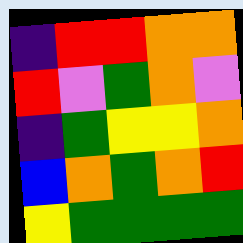[["indigo", "red", "red", "orange", "orange"], ["red", "violet", "green", "orange", "violet"], ["indigo", "green", "yellow", "yellow", "orange"], ["blue", "orange", "green", "orange", "red"], ["yellow", "green", "green", "green", "green"]]